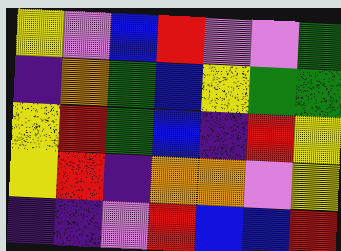[["yellow", "violet", "blue", "red", "violet", "violet", "green"], ["indigo", "orange", "green", "blue", "yellow", "green", "green"], ["yellow", "red", "green", "blue", "indigo", "red", "yellow"], ["yellow", "red", "indigo", "orange", "orange", "violet", "yellow"], ["indigo", "indigo", "violet", "red", "blue", "blue", "red"]]